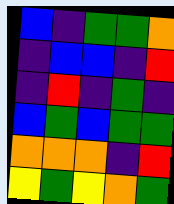[["blue", "indigo", "green", "green", "orange"], ["indigo", "blue", "blue", "indigo", "red"], ["indigo", "red", "indigo", "green", "indigo"], ["blue", "green", "blue", "green", "green"], ["orange", "orange", "orange", "indigo", "red"], ["yellow", "green", "yellow", "orange", "green"]]